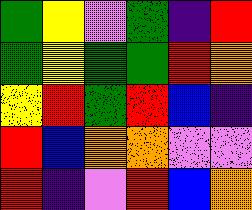[["green", "yellow", "violet", "green", "indigo", "red"], ["green", "yellow", "green", "green", "red", "orange"], ["yellow", "red", "green", "red", "blue", "indigo"], ["red", "blue", "orange", "orange", "violet", "violet"], ["red", "indigo", "violet", "red", "blue", "orange"]]